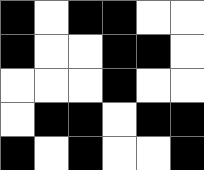[["black", "white", "black", "black", "white", "white"], ["black", "white", "white", "black", "black", "white"], ["white", "white", "white", "black", "white", "white"], ["white", "black", "black", "white", "black", "black"], ["black", "white", "black", "white", "white", "black"]]